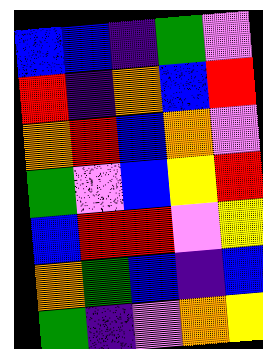[["blue", "blue", "indigo", "green", "violet"], ["red", "indigo", "orange", "blue", "red"], ["orange", "red", "blue", "orange", "violet"], ["green", "violet", "blue", "yellow", "red"], ["blue", "red", "red", "violet", "yellow"], ["orange", "green", "blue", "indigo", "blue"], ["green", "indigo", "violet", "orange", "yellow"]]